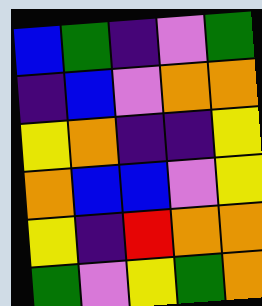[["blue", "green", "indigo", "violet", "green"], ["indigo", "blue", "violet", "orange", "orange"], ["yellow", "orange", "indigo", "indigo", "yellow"], ["orange", "blue", "blue", "violet", "yellow"], ["yellow", "indigo", "red", "orange", "orange"], ["green", "violet", "yellow", "green", "orange"]]